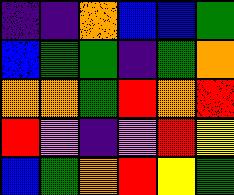[["indigo", "indigo", "orange", "blue", "blue", "green"], ["blue", "green", "green", "indigo", "green", "orange"], ["orange", "orange", "green", "red", "orange", "red"], ["red", "violet", "indigo", "violet", "red", "yellow"], ["blue", "green", "orange", "red", "yellow", "green"]]